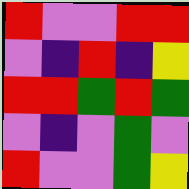[["red", "violet", "violet", "red", "red"], ["violet", "indigo", "red", "indigo", "yellow"], ["red", "red", "green", "red", "green"], ["violet", "indigo", "violet", "green", "violet"], ["red", "violet", "violet", "green", "yellow"]]